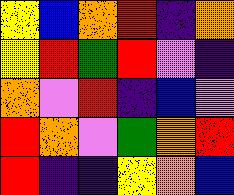[["yellow", "blue", "orange", "red", "indigo", "orange"], ["yellow", "red", "green", "red", "violet", "indigo"], ["orange", "violet", "red", "indigo", "blue", "violet"], ["red", "orange", "violet", "green", "orange", "red"], ["red", "indigo", "indigo", "yellow", "orange", "blue"]]